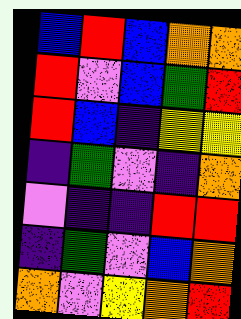[["blue", "red", "blue", "orange", "orange"], ["red", "violet", "blue", "green", "red"], ["red", "blue", "indigo", "yellow", "yellow"], ["indigo", "green", "violet", "indigo", "orange"], ["violet", "indigo", "indigo", "red", "red"], ["indigo", "green", "violet", "blue", "orange"], ["orange", "violet", "yellow", "orange", "red"]]